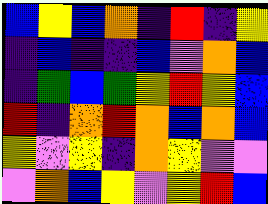[["blue", "yellow", "blue", "orange", "indigo", "red", "indigo", "yellow"], ["indigo", "blue", "indigo", "indigo", "blue", "violet", "orange", "blue"], ["indigo", "green", "blue", "green", "yellow", "red", "yellow", "blue"], ["red", "indigo", "orange", "red", "orange", "blue", "orange", "blue"], ["yellow", "violet", "yellow", "indigo", "orange", "yellow", "violet", "violet"], ["violet", "orange", "blue", "yellow", "violet", "yellow", "red", "blue"]]